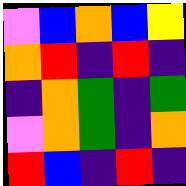[["violet", "blue", "orange", "blue", "yellow"], ["orange", "red", "indigo", "red", "indigo"], ["indigo", "orange", "green", "indigo", "green"], ["violet", "orange", "green", "indigo", "orange"], ["red", "blue", "indigo", "red", "indigo"]]